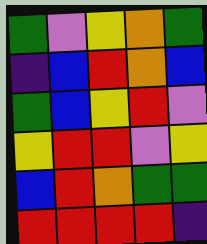[["green", "violet", "yellow", "orange", "green"], ["indigo", "blue", "red", "orange", "blue"], ["green", "blue", "yellow", "red", "violet"], ["yellow", "red", "red", "violet", "yellow"], ["blue", "red", "orange", "green", "green"], ["red", "red", "red", "red", "indigo"]]